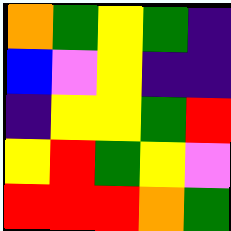[["orange", "green", "yellow", "green", "indigo"], ["blue", "violet", "yellow", "indigo", "indigo"], ["indigo", "yellow", "yellow", "green", "red"], ["yellow", "red", "green", "yellow", "violet"], ["red", "red", "red", "orange", "green"]]